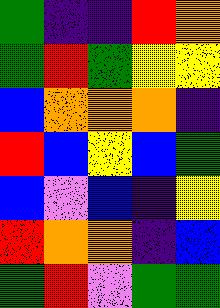[["green", "indigo", "indigo", "red", "orange"], ["green", "red", "green", "yellow", "yellow"], ["blue", "orange", "orange", "orange", "indigo"], ["red", "blue", "yellow", "blue", "green"], ["blue", "violet", "blue", "indigo", "yellow"], ["red", "orange", "orange", "indigo", "blue"], ["green", "red", "violet", "green", "green"]]